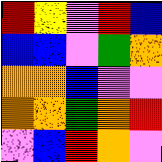[["red", "yellow", "violet", "red", "blue"], ["blue", "blue", "violet", "green", "orange"], ["orange", "orange", "blue", "violet", "violet"], ["orange", "orange", "green", "orange", "red"], ["violet", "blue", "red", "orange", "violet"]]